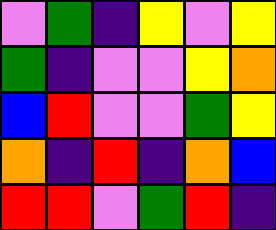[["violet", "green", "indigo", "yellow", "violet", "yellow"], ["green", "indigo", "violet", "violet", "yellow", "orange"], ["blue", "red", "violet", "violet", "green", "yellow"], ["orange", "indigo", "red", "indigo", "orange", "blue"], ["red", "red", "violet", "green", "red", "indigo"]]